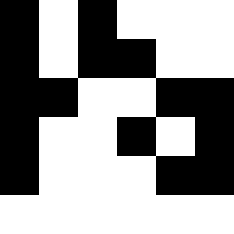[["black", "white", "black", "white", "white", "white"], ["black", "white", "black", "black", "white", "white"], ["black", "black", "white", "white", "black", "black"], ["black", "white", "white", "black", "white", "black"], ["black", "white", "white", "white", "black", "black"], ["white", "white", "white", "white", "white", "white"]]